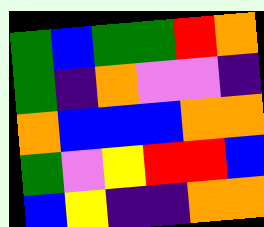[["green", "blue", "green", "green", "red", "orange"], ["green", "indigo", "orange", "violet", "violet", "indigo"], ["orange", "blue", "blue", "blue", "orange", "orange"], ["green", "violet", "yellow", "red", "red", "blue"], ["blue", "yellow", "indigo", "indigo", "orange", "orange"]]